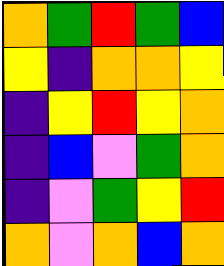[["orange", "green", "red", "green", "blue"], ["yellow", "indigo", "orange", "orange", "yellow"], ["indigo", "yellow", "red", "yellow", "orange"], ["indigo", "blue", "violet", "green", "orange"], ["indigo", "violet", "green", "yellow", "red"], ["orange", "violet", "orange", "blue", "orange"]]